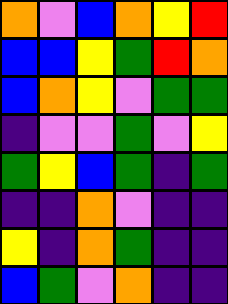[["orange", "violet", "blue", "orange", "yellow", "red"], ["blue", "blue", "yellow", "green", "red", "orange"], ["blue", "orange", "yellow", "violet", "green", "green"], ["indigo", "violet", "violet", "green", "violet", "yellow"], ["green", "yellow", "blue", "green", "indigo", "green"], ["indigo", "indigo", "orange", "violet", "indigo", "indigo"], ["yellow", "indigo", "orange", "green", "indigo", "indigo"], ["blue", "green", "violet", "orange", "indigo", "indigo"]]